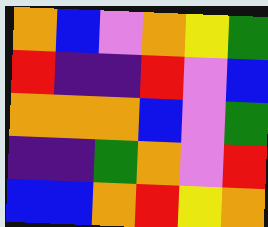[["orange", "blue", "violet", "orange", "yellow", "green"], ["red", "indigo", "indigo", "red", "violet", "blue"], ["orange", "orange", "orange", "blue", "violet", "green"], ["indigo", "indigo", "green", "orange", "violet", "red"], ["blue", "blue", "orange", "red", "yellow", "orange"]]